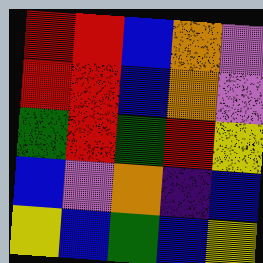[["red", "red", "blue", "orange", "violet"], ["red", "red", "blue", "orange", "violet"], ["green", "red", "green", "red", "yellow"], ["blue", "violet", "orange", "indigo", "blue"], ["yellow", "blue", "green", "blue", "yellow"]]